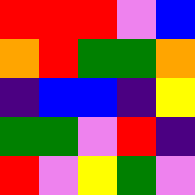[["red", "red", "red", "violet", "blue"], ["orange", "red", "green", "green", "orange"], ["indigo", "blue", "blue", "indigo", "yellow"], ["green", "green", "violet", "red", "indigo"], ["red", "violet", "yellow", "green", "violet"]]